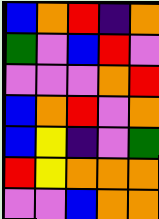[["blue", "orange", "red", "indigo", "orange"], ["green", "violet", "blue", "red", "violet"], ["violet", "violet", "violet", "orange", "red"], ["blue", "orange", "red", "violet", "orange"], ["blue", "yellow", "indigo", "violet", "green"], ["red", "yellow", "orange", "orange", "orange"], ["violet", "violet", "blue", "orange", "orange"]]